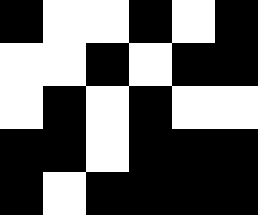[["black", "white", "white", "black", "white", "black"], ["white", "white", "black", "white", "black", "black"], ["white", "black", "white", "black", "white", "white"], ["black", "black", "white", "black", "black", "black"], ["black", "white", "black", "black", "black", "black"]]